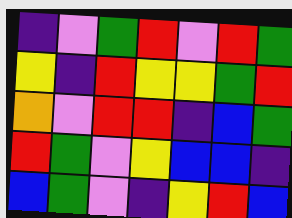[["indigo", "violet", "green", "red", "violet", "red", "green"], ["yellow", "indigo", "red", "yellow", "yellow", "green", "red"], ["orange", "violet", "red", "red", "indigo", "blue", "green"], ["red", "green", "violet", "yellow", "blue", "blue", "indigo"], ["blue", "green", "violet", "indigo", "yellow", "red", "blue"]]